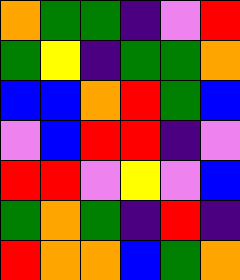[["orange", "green", "green", "indigo", "violet", "red"], ["green", "yellow", "indigo", "green", "green", "orange"], ["blue", "blue", "orange", "red", "green", "blue"], ["violet", "blue", "red", "red", "indigo", "violet"], ["red", "red", "violet", "yellow", "violet", "blue"], ["green", "orange", "green", "indigo", "red", "indigo"], ["red", "orange", "orange", "blue", "green", "orange"]]